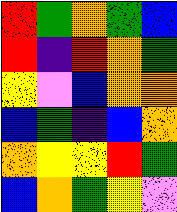[["red", "green", "orange", "green", "blue"], ["red", "indigo", "red", "orange", "green"], ["yellow", "violet", "blue", "orange", "orange"], ["blue", "green", "indigo", "blue", "orange"], ["orange", "yellow", "yellow", "red", "green"], ["blue", "orange", "green", "yellow", "violet"]]